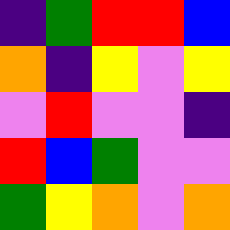[["indigo", "green", "red", "red", "blue"], ["orange", "indigo", "yellow", "violet", "yellow"], ["violet", "red", "violet", "violet", "indigo"], ["red", "blue", "green", "violet", "violet"], ["green", "yellow", "orange", "violet", "orange"]]